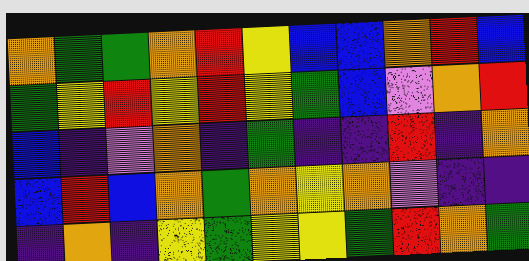[["orange", "green", "green", "orange", "red", "yellow", "blue", "blue", "orange", "red", "blue"], ["green", "yellow", "red", "yellow", "red", "yellow", "green", "blue", "violet", "orange", "red"], ["blue", "indigo", "violet", "orange", "indigo", "green", "indigo", "indigo", "red", "indigo", "orange"], ["blue", "red", "blue", "orange", "green", "orange", "yellow", "orange", "violet", "indigo", "indigo"], ["indigo", "orange", "indigo", "yellow", "green", "yellow", "yellow", "green", "red", "orange", "green"]]